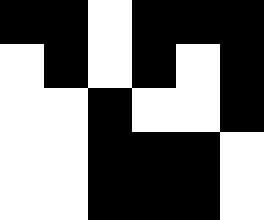[["black", "black", "white", "black", "black", "black"], ["white", "black", "white", "black", "white", "black"], ["white", "white", "black", "white", "white", "black"], ["white", "white", "black", "black", "black", "white"], ["white", "white", "black", "black", "black", "white"]]